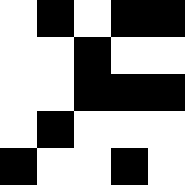[["white", "black", "white", "black", "black"], ["white", "white", "black", "white", "white"], ["white", "white", "black", "black", "black"], ["white", "black", "white", "white", "white"], ["black", "white", "white", "black", "white"]]